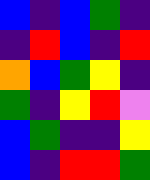[["blue", "indigo", "blue", "green", "indigo"], ["indigo", "red", "blue", "indigo", "red"], ["orange", "blue", "green", "yellow", "indigo"], ["green", "indigo", "yellow", "red", "violet"], ["blue", "green", "indigo", "indigo", "yellow"], ["blue", "indigo", "red", "red", "green"]]